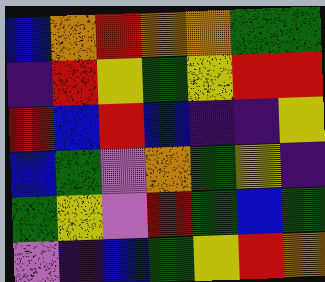[["blue", "orange", "red", "orange", "orange", "green", "green"], ["indigo", "red", "yellow", "green", "yellow", "red", "red"], ["red", "blue", "red", "blue", "indigo", "indigo", "yellow"], ["blue", "green", "violet", "orange", "green", "yellow", "indigo"], ["green", "yellow", "violet", "red", "green", "blue", "green"], ["violet", "indigo", "blue", "green", "yellow", "red", "orange"]]